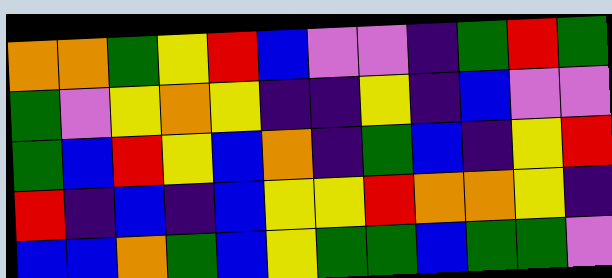[["orange", "orange", "green", "yellow", "red", "blue", "violet", "violet", "indigo", "green", "red", "green"], ["green", "violet", "yellow", "orange", "yellow", "indigo", "indigo", "yellow", "indigo", "blue", "violet", "violet"], ["green", "blue", "red", "yellow", "blue", "orange", "indigo", "green", "blue", "indigo", "yellow", "red"], ["red", "indigo", "blue", "indigo", "blue", "yellow", "yellow", "red", "orange", "orange", "yellow", "indigo"], ["blue", "blue", "orange", "green", "blue", "yellow", "green", "green", "blue", "green", "green", "violet"]]